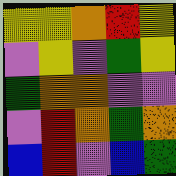[["yellow", "yellow", "orange", "red", "yellow"], ["violet", "yellow", "violet", "green", "yellow"], ["green", "orange", "orange", "violet", "violet"], ["violet", "red", "orange", "green", "orange"], ["blue", "red", "violet", "blue", "green"]]